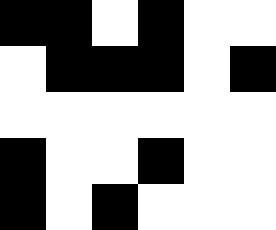[["black", "black", "white", "black", "white", "white"], ["white", "black", "black", "black", "white", "black"], ["white", "white", "white", "white", "white", "white"], ["black", "white", "white", "black", "white", "white"], ["black", "white", "black", "white", "white", "white"]]